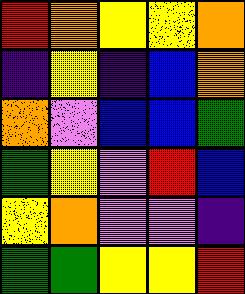[["red", "orange", "yellow", "yellow", "orange"], ["indigo", "yellow", "indigo", "blue", "orange"], ["orange", "violet", "blue", "blue", "green"], ["green", "yellow", "violet", "red", "blue"], ["yellow", "orange", "violet", "violet", "indigo"], ["green", "green", "yellow", "yellow", "red"]]